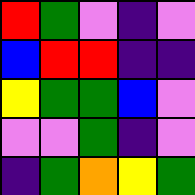[["red", "green", "violet", "indigo", "violet"], ["blue", "red", "red", "indigo", "indigo"], ["yellow", "green", "green", "blue", "violet"], ["violet", "violet", "green", "indigo", "violet"], ["indigo", "green", "orange", "yellow", "green"]]